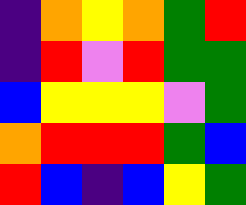[["indigo", "orange", "yellow", "orange", "green", "red"], ["indigo", "red", "violet", "red", "green", "green"], ["blue", "yellow", "yellow", "yellow", "violet", "green"], ["orange", "red", "red", "red", "green", "blue"], ["red", "blue", "indigo", "blue", "yellow", "green"]]